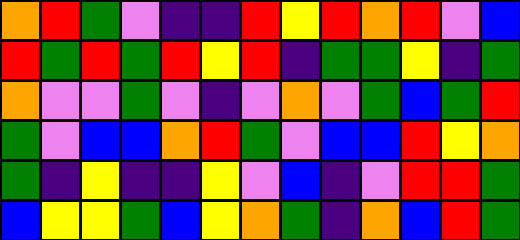[["orange", "red", "green", "violet", "indigo", "indigo", "red", "yellow", "red", "orange", "red", "violet", "blue"], ["red", "green", "red", "green", "red", "yellow", "red", "indigo", "green", "green", "yellow", "indigo", "green"], ["orange", "violet", "violet", "green", "violet", "indigo", "violet", "orange", "violet", "green", "blue", "green", "red"], ["green", "violet", "blue", "blue", "orange", "red", "green", "violet", "blue", "blue", "red", "yellow", "orange"], ["green", "indigo", "yellow", "indigo", "indigo", "yellow", "violet", "blue", "indigo", "violet", "red", "red", "green"], ["blue", "yellow", "yellow", "green", "blue", "yellow", "orange", "green", "indigo", "orange", "blue", "red", "green"]]